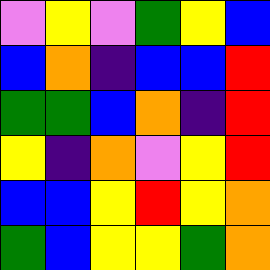[["violet", "yellow", "violet", "green", "yellow", "blue"], ["blue", "orange", "indigo", "blue", "blue", "red"], ["green", "green", "blue", "orange", "indigo", "red"], ["yellow", "indigo", "orange", "violet", "yellow", "red"], ["blue", "blue", "yellow", "red", "yellow", "orange"], ["green", "blue", "yellow", "yellow", "green", "orange"]]